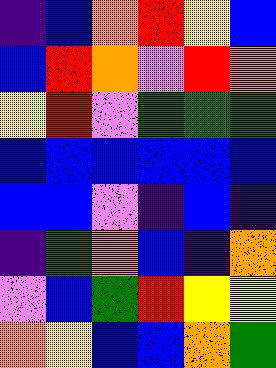[["indigo", "blue", "orange", "red", "yellow", "blue"], ["blue", "red", "orange", "violet", "red", "orange"], ["yellow", "red", "violet", "green", "green", "green"], ["blue", "blue", "blue", "blue", "blue", "blue"], ["blue", "blue", "violet", "indigo", "blue", "indigo"], ["indigo", "green", "orange", "blue", "indigo", "orange"], ["violet", "blue", "green", "red", "yellow", "yellow"], ["orange", "yellow", "blue", "blue", "orange", "green"]]